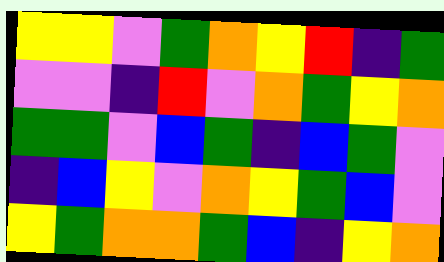[["yellow", "yellow", "violet", "green", "orange", "yellow", "red", "indigo", "green"], ["violet", "violet", "indigo", "red", "violet", "orange", "green", "yellow", "orange"], ["green", "green", "violet", "blue", "green", "indigo", "blue", "green", "violet"], ["indigo", "blue", "yellow", "violet", "orange", "yellow", "green", "blue", "violet"], ["yellow", "green", "orange", "orange", "green", "blue", "indigo", "yellow", "orange"]]